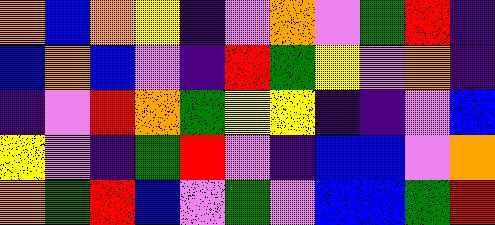[["orange", "blue", "orange", "yellow", "indigo", "violet", "orange", "violet", "green", "red", "indigo"], ["blue", "orange", "blue", "violet", "indigo", "red", "green", "yellow", "violet", "orange", "indigo"], ["indigo", "violet", "red", "orange", "green", "yellow", "yellow", "indigo", "indigo", "violet", "blue"], ["yellow", "violet", "indigo", "green", "red", "violet", "indigo", "blue", "blue", "violet", "orange"], ["orange", "green", "red", "blue", "violet", "green", "violet", "blue", "blue", "green", "red"]]